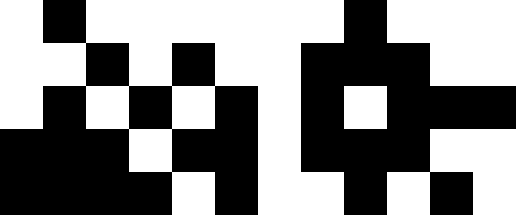[["white", "black", "white", "white", "white", "white", "white", "white", "black", "white", "white", "white"], ["white", "white", "black", "white", "black", "white", "white", "black", "black", "black", "white", "white"], ["white", "black", "white", "black", "white", "black", "white", "black", "white", "black", "black", "black"], ["black", "black", "black", "white", "black", "black", "white", "black", "black", "black", "white", "white"], ["black", "black", "black", "black", "white", "black", "white", "white", "black", "white", "black", "white"]]